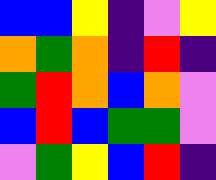[["blue", "blue", "yellow", "indigo", "violet", "yellow"], ["orange", "green", "orange", "indigo", "red", "indigo"], ["green", "red", "orange", "blue", "orange", "violet"], ["blue", "red", "blue", "green", "green", "violet"], ["violet", "green", "yellow", "blue", "red", "indigo"]]